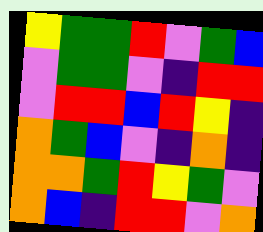[["yellow", "green", "green", "red", "violet", "green", "blue"], ["violet", "green", "green", "violet", "indigo", "red", "red"], ["violet", "red", "red", "blue", "red", "yellow", "indigo"], ["orange", "green", "blue", "violet", "indigo", "orange", "indigo"], ["orange", "orange", "green", "red", "yellow", "green", "violet"], ["orange", "blue", "indigo", "red", "red", "violet", "orange"]]